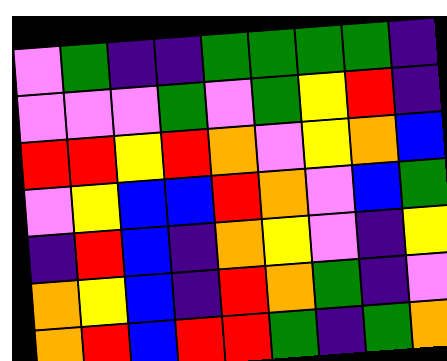[["violet", "green", "indigo", "indigo", "green", "green", "green", "green", "indigo"], ["violet", "violet", "violet", "green", "violet", "green", "yellow", "red", "indigo"], ["red", "red", "yellow", "red", "orange", "violet", "yellow", "orange", "blue"], ["violet", "yellow", "blue", "blue", "red", "orange", "violet", "blue", "green"], ["indigo", "red", "blue", "indigo", "orange", "yellow", "violet", "indigo", "yellow"], ["orange", "yellow", "blue", "indigo", "red", "orange", "green", "indigo", "violet"], ["orange", "red", "blue", "red", "red", "green", "indigo", "green", "orange"]]